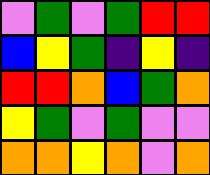[["violet", "green", "violet", "green", "red", "red"], ["blue", "yellow", "green", "indigo", "yellow", "indigo"], ["red", "red", "orange", "blue", "green", "orange"], ["yellow", "green", "violet", "green", "violet", "violet"], ["orange", "orange", "yellow", "orange", "violet", "orange"]]